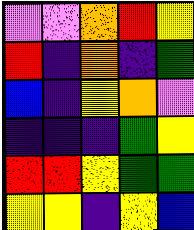[["violet", "violet", "orange", "red", "yellow"], ["red", "indigo", "orange", "indigo", "green"], ["blue", "indigo", "yellow", "orange", "violet"], ["indigo", "indigo", "indigo", "green", "yellow"], ["red", "red", "yellow", "green", "green"], ["yellow", "yellow", "indigo", "yellow", "blue"]]